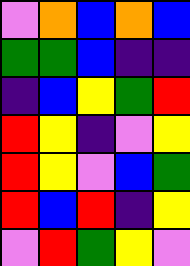[["violet", "orange", "blue", "orange", "blue"], ["green", "green", "blue", "indigo", "indigo"], ["indigo", "blue", "yellow", "green", "red"], ["red", "yellow", "indigo", "violet", "yellow"], ["red", "yellow", "violet", "blue", "green"], ["red", "blue", "red", "indigo", "yellow"], ["violet", "red", "green", "yellow", "violet"]]